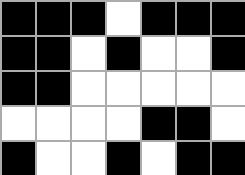[["black", "black", "black", "white", "black", "black", "black"], ["black", "black", "white", "black", "white", "white", "black"], ["black", "black", "white", "white", "white", "white", "white"], ["white", "white", "white", "white", "black", "black", "white"], ["black", "white", "white", "black", "white", "black", "black"]]